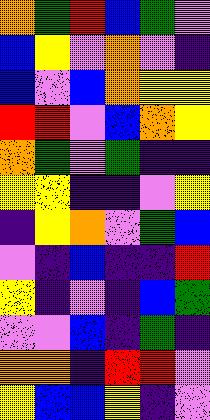[["orange", "green", "red", "blue", "green", "violet"], ["blue", "yellow", "violet", "orange", "violet", "indigo"], ["blue", "violet", "blue", "orange", "yellow", "yellow"], ["red", "red", "violet", "blue", "orange", "yellow"], ["orange", "green", "violet", "green", "indigo", "indigo"], ["yellow", "yellow", "indigo", "indigo", "violet", "yellow"], ["indigo", "yellow", "orange", "violet", "green", "blue"], ["violet", "indigo", "blue", "indigo", "indigo", "red"], ["yellow", "indigo", "violet", "indigo", "blue", "green"], ["violet", "violet", "blue", "indigo", "green", "indigo"], ["orange", "orange", "indigo", "red", "red", "violet"], ["yellow", "blue", "blue", "yellow", "indigo", "violet"]]